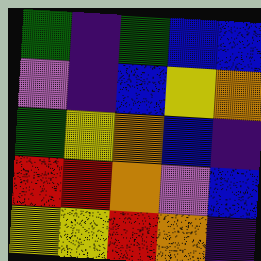[["green", "indigo", "green", "blue", "blue"], ["violet", "indigo", "blue", "yellow", "orange"], ["green", "yellow", "orange", "blue", "indigo"], ["red", "red", "orange", "violet", "blue"], ["yellow", "yellow", "red", "orange", "indigo"]]